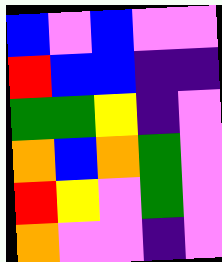[["blue", "violet", "blue", "violet", "violet"], ["red", "blue", "blue", "indigo", "indigo"], ["green", "green", "yellow", "indigo", "violet"], ["orange", "blue", "orange", "green", "violet"], ["red", "yellow", "violet", "green", "violet"], ["orange", "violet", "violet", "indigo", "violet"]]